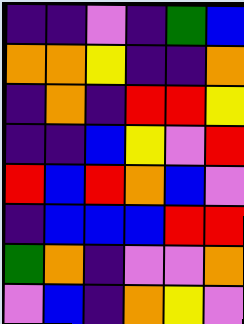[["indigo", "indigo", "violet", "indigo", "green", "blue"], ["orange", "orange", "yellow", "indigo", "indigo", "orange"], ["indigo", "orange", "indigo", "red", "red", "yellow"], ["indigo", "indigo", "blue", "yellow", "violet", "red"], ["red", "blue", "red", "orange", "blue", "violet"], ["indigo", "blue", "blue", "blue", "red", "red"], ["green", "orange", "indigo", "violet", "violet", "orange"], ["violet", "blue", "indigo", "orange", "yellow", "violet"]]